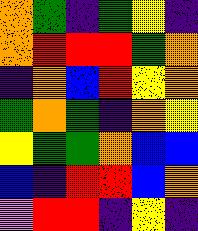[["orange", "green", "indigo", "green", "yellow", "indigo"], ["orange", "red", "red", "red", "green", "orange"], ["indigo", "orange", "blue", "red", "yellow", "orange"], ["green", "orange", "green", "indigo", "orange", "yellow"], ["yellow", "green", "green", "orange", "blue", "blue"], ["blue", "indigo", "red", "red", "blue", "orange"], ["violet", "red", "red", "indigo", "yellow", "indigo"]]